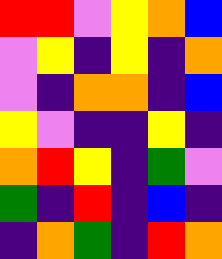[["red", "red", "violet", "yellow", "orange", "blue"], ["violet", "yellow", "indigo", "yellow", "indigo", "orange"], ["violet", "indigo", "orange", "orange", "indigo", "blue"], ["yellow", "violet", "indigo", "indigo", "yellow", "indigo"], ["orange", "red", "yellow", "indigo", "green", "violet"], ["green", "indigo", "red", "indigo", "blue", "indigo"], ["indigo", "orange", "green", "indigo", "red", "orange"]]